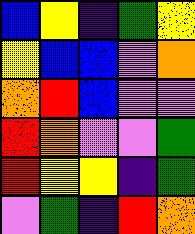[["blue", "yellow", "indigo", "green", "yellow"], ["yellow", "blue", "blue", "violet", "orange"], ["orange", "red", "blue", "violet", "violet"], ["red", "orange", "violet", "violet", "green"], ["red", "yellow", "yellow", "indigo", "green"], ["violet", "green", "indigo", "red", "orange"]]